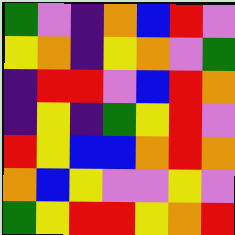[["green", "violet", "indigo", "orange", "blue", "red", "violet"], ["yellow", "orange", "indigo", "yellow", "orange", "violet", "green"], ["indigo", "red", "red", "violet", "blue", "red", "orange"], ["indigo", "yellow", "indigo", "green", "yellow", "red", "violet"], ["red", "yellow", "blue", "blue", "orange", "red", "orange"], ["orange", "blue", "yellow", "violet", "violet", "yellow", "violet"], ["green", "yellow", "red", "red", "yellow", "orange", "red"]]